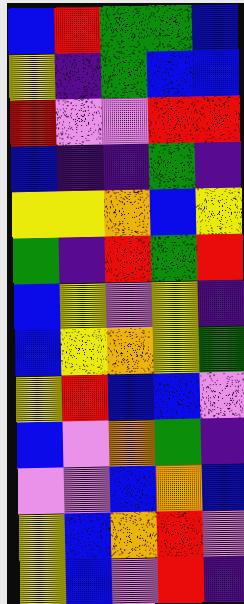[["blue", "red", "green", "green", "blue"], ["yellow", "indigo", "green", "blue", "blue"], ["red", "violet", "violet", "red", "red"], ["blue", "indigo", "indigo", "green", "indigo"], ["yellow", "yellow", "orange", "blue", "yellow"], ["green", "indigo", "red", "green", "red"], ["blue", "yellow", "violet", "yellow", "indigo"], ["blue", "yellow", "orange", "yellow", "green"], ["yellow", "red", "blue", "blue", "violet"], ["blue", "violet", "orange", "green", "indigo"], ["violet", "violet", "blue", "orange", "blue"], ["yellow", "blue", "orange", "red", "violet"], ["yellow", "blue", "violet", "red", "indigo"]]